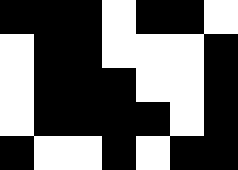[["black", "black", "black", "white", "black", "black", "white"], ["white", "black", "black", "white", "white", "white", "black"], ["white", "black", "black", "black", "white", "white", "black"], ["white", "black", "black", "black", "black", "white", "black"], ["black", "white", "white", "black", "white", "black", "black"]]